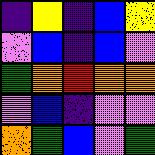[["indigo", "yellow", "indigo", "blue", "yellow"], ["violet", "blue", "indigo", "blue", "violet"], ["green", "orange", "red", "orange", "orange"], ["violet", "blue", "indigo", "violet", "violet"], ["orange", "green", "blue", "violet", "green"]]